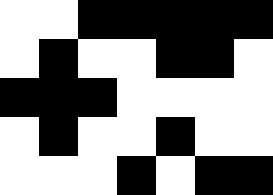[["white", "white", "black", "black", "black", "black", "black"], ["white", "black", "white", "white", "black", "black", "white"], ["black", "black", "black", "white", "white", "white", "white"], ["white", "black", "white", "white", "black", "white", "white"], ["white", "white", "white", "black", "white", "black", "black"]]